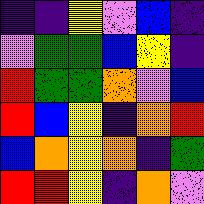[["indigo", "indigo", "yellow", "violet", "blue", "indigo"], ["violet", "green", "green", "blue", "yellow", "indigo"], ["red", "green", "green", "orange", "violet", "blue"], ["red", "blue", "yellow", "indigo", "orange", "red"], ["blue", "orange", "yellow", "orange", "indigo", "green"], ["red", "red", "yellow", "indigo", "orange", "violet"]]